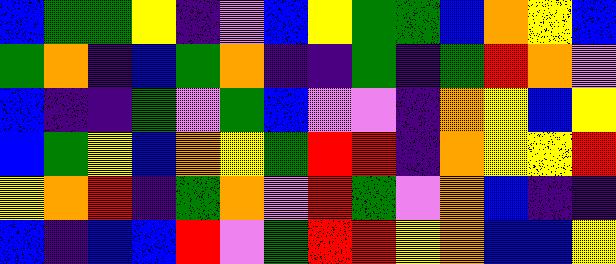[["blue", "green", "green", "yellow", "indigo", "violet", "blue", "yellow", "green", "green", "blue", "orange", "yellow", "blue"], ["green", "orange", "indigo", "blue", "green", "orange", "indigo", "indigo", "green", "indigo", "green", "red", "orange", "violet"], ["blue", "indigo", "indigo", "green", "violet", "green", "blue", "violet", "violet", "indigo", "orange", "yellow", "blue", "yellow"], ["blue", "green", "yellow", "blue", "orange", "yellow", "green", "red", "red", "indigo", "orange", "yellow", "yellow", "red"], ["yellow", "orange", "red", "indigo", "green", "orange", "violet", "red", "green", "violet", "orange", "blue", "indigo", "indigo"], ["blue", "indigo", "blue", "blue", "red", "violet", "green", "red", "red", "yellow", "orange", "blue", "blue", "yellow"]]